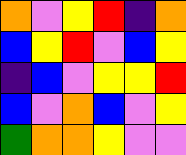[["orange", "violet", "yellow", "red", "indigo", "orange"], ["blue", "yellow", "red", "violet", "blue", "yellow"], ["indigo", "blue", "violet", "yellow", "yellow", "red"], ["blue", "violet", "orange", "blue", "violet", "yellow"], ["green", "orange", "orange", "yellow", "violet", "violet"]]